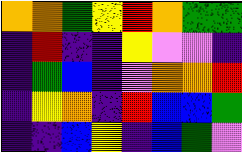[["orange", "orange", "green", "yellow", "red", "orange", "green", "green"], ["indigo", "red", "indigo", "indigo", "yellow", "violet", "violet", "indigo"], ["indigo", "green", "blue", "indigo", "violet", "orange", "orange", "red"], ["indigo", "yellow", "orange", "indigo", "red", "blue", "blue", "green"], ["indigo", "indigo", "blue", "yellow", "indigo", "blue", "green", "violet"]]